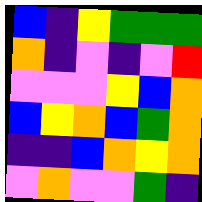[["blue", "indigo", "yellow", "green", "green", "green"], ["orange", "indigo", "violet", "indigo", "violet", "red"], ["violet", "violet", "violet", "yellow", "blue", "orange"], ["blue", "yellow", "orange", "blue", "green", "orange"], ["indigo", "indigo", "blue", "orange", "yellow", "orange"], ["violet", "orange", "violet", "violet", "green", "indigo"]]